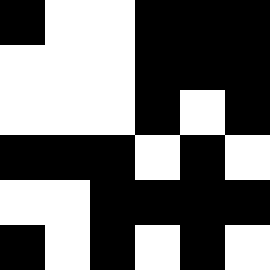[["black", "white", "white", "black", "black", "black"], ["white", "white", "white", "black", "black", "black"], ["white", "white", "white", "black", "white", "black"], ["black", "black", "black", "white", "black", "white"], ["white", "white", "black", "black", "black", "black"], ["black", "white", "black", "white", "black", "white"]]